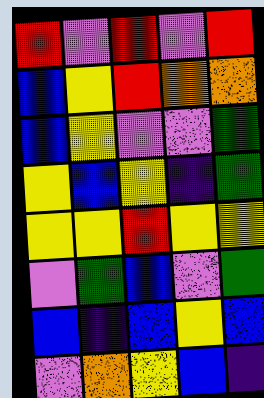[["red", "violet", "red", "violet", "red"], ["blue", "yellow", "red", "orange", "orange"], ["blue", "yellow", "violet", "violet", "green"], ["yellow", "blue", "yellow", "indigo", "green"], ["yellow", "yellow", "red", "yellow", "yellow"], ["violet", "green", "blue", "violet", "green"], ["blue", "indigo", "blue", "yellow", "blue"], ["violet", "orange", "yellow", "blue", "indigo"]]